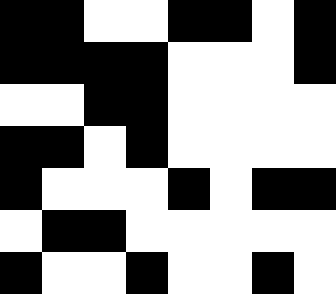[["black", "black", "white", "white", "black", "black", "white", "black"], ["black", "black", "black", "black", "white", "white", "white", "black"], ["white", "white", "black", "black", "white", "white", "white", "white"], ["black", "black", "white", "black", "white", "white", "white", "white"], ["black", "white", "white", "white", "black", "white", "black", "black"], ["white", "black", "black", "white", "white", "white", "white", "white"], ["black", "white", "white", "black", "white", "white", "black", "white"]]